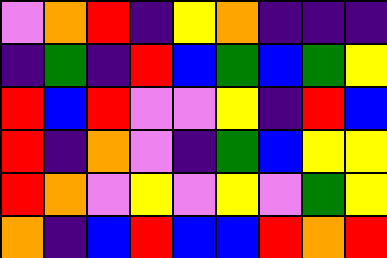[["violet", "orange", "red", "indigo", "yellow", "orange", "indigo", "indigo", "indigo"], ["indigo", "green", "indigo", "red", "blue", "green", "blue", "green", "yellow"], ["red", "blue", "red", "violet", "violet", "yellow", "indigo", "red", "blue"], ["red", "indigo", "orange", "violet", "indigo", "green", "blue", "yellow", "yellow"], ["red", "orange", "violet", "yellow", "violet", "yellow", "violet", "green", "yellow"], ["orange", "indigo", "blue", "red", "blue", "blue", "red", "orange", "red"]]